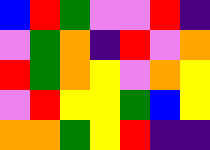[["blue", "red", "green", "violet", "violet", "red", "indigo"], ["violet", "green", "orange", "indigo", "red", "violet", "orange"], ["red", "green", "orange", "yellow", "violet", "orange", "yellow"], ["violet", "red", "yellow", "yellow", "green", "blue", "yellow"], ["orange", "orange", "green", "yellow", "red", "indigo", "indigo"]]